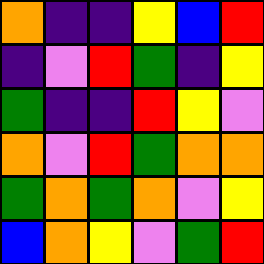[["orange", "indigo", "indigo", "yellow", "blue", "red"], ["indigo", "violet", "red", "green", "indigo", "yellow"], ["green", "indigo", "indigo", "red", "yellow", "violet"], ["orange", "violet", "red", "green", "orange", "orange"], ["green", "orange", "green", "orange", "violet", "yellow"], ["blue", "orange", "yellow", "violet", "green", "red"]]